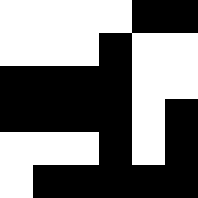[["white", "white", "white", "white", "black", "black"], ["white", "white", "white", "black", "white", "white"], ["black", "black", "black", "black", "white", "white"], ["black", "black", "black", "black", "white", "black"], ["white", "white", "white", "black", "white", "black"], ["white", "black", "black", "black", "black", "black"]]